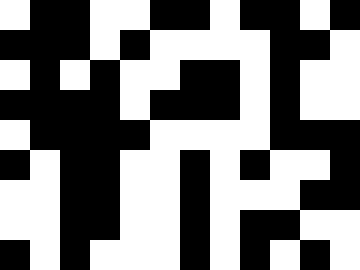[["white", "black", "black", "white", "white", "black", "black", "white", "black", "black", "white", "black"], ["black", "black", "black", "white", "black", "white", "white", "white", "white", "black", "black", "white"], ["white", "black", "white", "black", "white", "white", "black", "black", "white", "black", "white", "white"], ["black", "black", "black", "black", "white", "black", "black", "black", "white", "black", "white", "white"], ["white", "black", "black", "black", "black", "white", "white", "white", "white", "black", "black", "black"], ["black", "white", "black", "black", "white", "white", "black", "white", "black", "white", "white", "black"], ["white", "white", "black", "black", "white", "white", "black", "white", "white", "white", "black", "black"], ["white", "white", "black", "black", "white", "white", "black", "white", "black", "black", "white", "white"], ["black", "white", "black", "white", "white", "white", "black", "white", "black", "white", "black", "white"]]